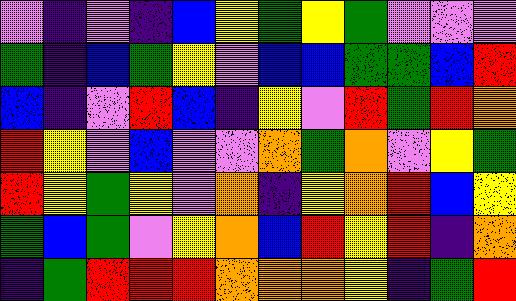[["violet", "indigo", "violet", "indigo", "blue", "yellow", "green", "yellow", "green", "violet", "violet", "violet"], ["green", "indigo", "blue", "green", "yellow", "violet", "blue", "blue", "green", "green", "blue", "red"], ["blue", "indigo", "violet", "red", "blue", "indigo", "yellow", "violet", "red", "green", "red", "orange"], ["red", "yellow", "violet", "blue", "violet", "violet", "orange", "green", "orange", "violet", "yellow", "green"], ["red", "yellow", "green", "yellow", "violet", "orange", "indigo", "yellow", "orange", "red", "blue", "yellow"], ["green", "blue", "green", "violet", "yellow", "orange", "blue", "red", "yellow", "red", "indigo", "orange"], ["indigo", "green", "red", "red", "red", "orange", "orange", "orange", "yellow", "indigo", "green", "red"]]